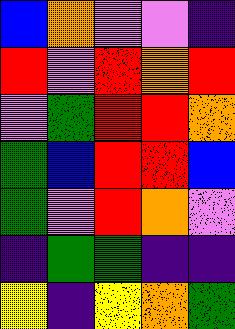[["blue", "orange", "violet", "violet", "indigo"], ["red", "violet", "red", "orange", "red"], ["violet", "green", "red", "red", "orange"], ["green", "blue", "red", "red", "blue"], ["green", "violet", "red", "orange", "violet"], ["indigo", "green", "green", "indigo", "indigo"], ["yellow", "indigo", "yellow", "orange", "green"]]